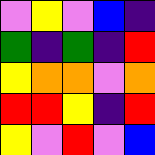[["violet", "yellow", "violet", "blue", "indigo"], ["green", "indigo", "green", "indigo", "red"], ["yellow", "orange", "orange", "violet", "orange"], ["red", "red", "yellow", "indigo", "red"], ["yellow", "violet", "red", "violet", "blue"]]